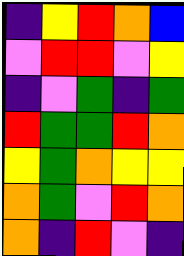[["indigo", "yellow", "red", "orange", "blue"], ["violet", "red", "red", "violet", "yellow"], ["indigo", "violet", "green", "indigo", "green"], ["red", "green", "green", "red", "orange"], ["yellow", "green", "orange", "yellow", "yellow"], ["orange", "green", "violet", "red", "orange"], ["orange", "indigo", "red", "violet", "indigo"]]